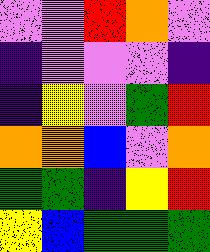[["violet", "violet", "red", "orange", "violet"], ["indigo", "violet", "violet", "violet", "indigo"], ["indigo", "yellow", "violet", "green", "red"], ["orange", "orange", "blue", "violet", "orange"], ["green", "green", "indigo", "yellow", "red"], ["yellow", "blue", "green", "green", "green"]]